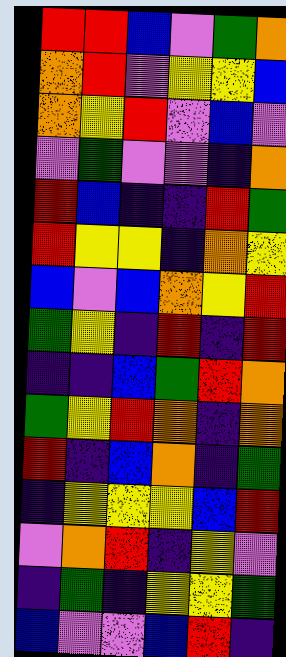[["red", "red", "blue", "violet", "green", "orange"], ["orange", "red", "violet", "yellow", "yellow", "blue"], ["orange", "yellow", "red", "violet", "blue", "violet"], ["violet", "green", "violet", "violet", "indigo", "orange"], ["red", "blue", "indigo", "indigo", "red", "green"], ["red", "yellow", "yellow", "indigo", "orange", "yellow"], ["blue", "violet", "blue", "orange", "yellow", "red"], ["green", "yellow", "indigo", "red", "indigo", "red"], ["indigo", "indigo", "blue", "green", "red", "orange"], ["green", "yellow", "red", "orange", "indigo", "orange"], ["red", "indigo", "blue", "orange", "indigo", "green"], ["indigo", "yellow", "yellow", "yellow", "blue", "red"], ["violet", "orange", "red", "indigo", "yellow", "violet"], ["indigo", "green", "indigo", "yellow", "yellow", "green"], ["blue", "violet", "violet", "blue", "red", "indigo"]]